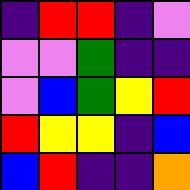[["indigo", "red", "red", "indigo", "violet"], ["violet", "violet", "green", "indigo", "indigo"], ["violet", "blue", "green", "yellow", "red"], ["red", "yellow", "yellow", "indigo", "blue"], ["blue", "red", "indigo", "indigo", "orange"]]